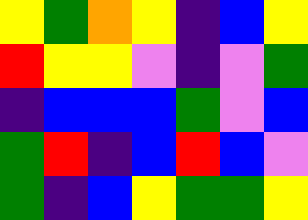[["yellow", "green", "orange", "yellow", "indigo", "blue", "yellow"], ["red", "yellow", "yellow", "violet", "indigo", "violet", "green"], ["indigo", "blue", "blue", "blue", "green", "violet", "blue"], ["green", "red", "indigo", "blue", "red", "blue", "violet"], ["green", "indigo", "blue", "yellow", "green", "green", "yellow"]]